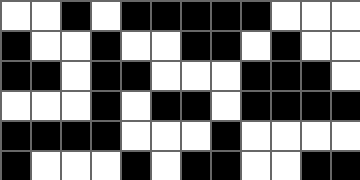[["white", "white", "black", "white", "black", "black", "black", "black", "black", "white", "white", "white"], ["black", "white", "white", "black", "white", "white", "black", "black", "white", "black", "white", "white"], ["black", "black", "white", "black", "black", "white", "white", "white", "black", "black", "black", "white"], ["white", "white", "white", "black", "white", "black", "black", "white", "black", "black", "black", "black"], ["black", "black", "black", "black", "white", "white", "white", "black", "white", "white", "white", "white"], ["black", "white", "white", "white", "black", "white", "black", "black", "white", "white", "black", "black"]]